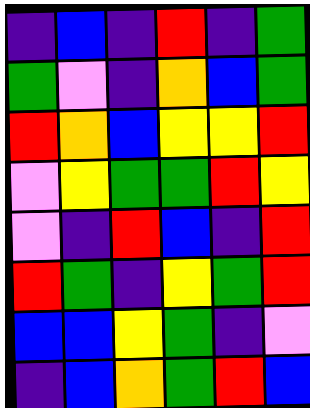[["indigo", "blue", "indigo", "red", "indigo", "green"], ["green", "violet", "indigo", "orange", "blue", "green"], ["red", "orange", "blue", "yellow", "yellow", "red"], ["violet", "yellow", "green", "green", "red", "yellow"], ["violet", "indigo", "red", "blue", "indigo", "red"], ["red", "green", "indigo", "yellow", "green", "red"], ["blue", "blue", "yellow", "green", "indigo", "violet"], ["indigo", "blue", "orange", "green", "red", "blue"]]